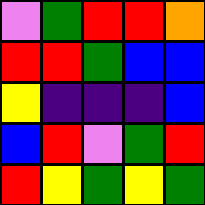[["violet", "green", "red", "red", "orange"], ["red", "red", "green", "blue", "blue"], ["yellow", "indigo", "indigo", "indigo", "blue"], ["blue", "red", "violet", "green", "red"], ["red", "yellow", "green", "yellow", "green"]]